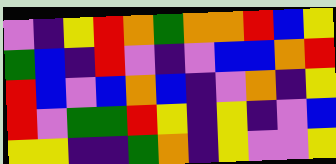[["violet", "indigo", "yellow", "red", "orange", "green", "orange", "orange", "red", "blue", "yellow"], ["green", "blue", "indigo", "red", "violet", "indigo", "violet", "blue", "blue", "orange", "red"], ["red", "blue", "violet", "blue", "orange", "blue", "indigo", "violet", "orange", "indigo", "yellow"], ["red", "violet", "green", "green", "red", "yellow", "indigo", "yellow", "indigo", "violet", "blue"], ["yellow", "yellow", "indigo", "indigo", "green", "orange", "indigo", "yellow", "violet", "violet", "yellow"]]